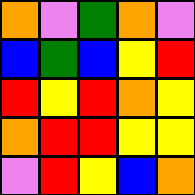[["orange", "violet", "green", "orange", "violet"], ["blue", "green", "blue", "yellow", "red"], ["red", "yellow", "red", "orange", "yellow"], ["orange", "red", "red", "yellow", "yellow"], ["violet", "red", "yellow", "blue", "orange"]]